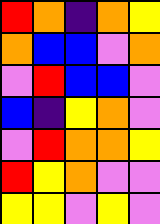[["red", "orange", "indigo", "orange", "yellow"], ["orange", "blue", "blue", "violet", "orange"], ["violet", "red", "blue", "blue", "violet"], ["blue", "indigo", "yellow", "orange", "violet"], ["violet", "red", "orange", "orange", "yellow"], ["red", "yellow", "orange", "violet", "violet"], ["yellow", "yellow", "violet", "yellow", "violet"]]